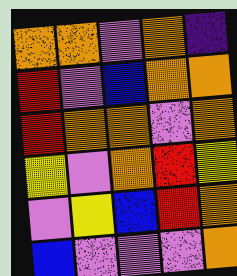[["orange", "orange", "violet", "orange", "indigo"], ["red", "violet", "blue", "orange", "orange"], ["red", "orange", "orange", "violet", "orange"], ["yellow", "violet", "orange", "red", "yellow"], ["violet", "yellow", "blue", "red", "orange"], ["blue", "violet", "violet", "violet", "orange"]]